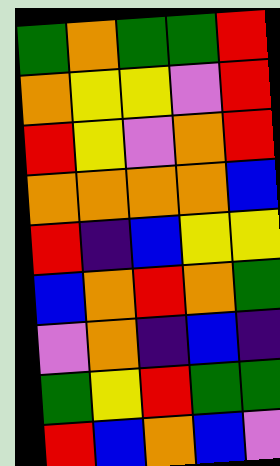[["green", "orange", "green", "green", "red"], ["orange", "yellow", "yellow", "violet", "red"], ["red", "yellow", "violet", "orange", "red"], ["orange", "orange", "orange", "orange", "blue"], ["red", "indigo", "blue", "yellow", "yellow"], ["blue", "orange", "red", "orange", "green"], ["violet", "orange", "indigo", "blue", "indigo"], ["green", "yellow", "red", "green", "green"], ["red", "blue", "orange", "blue", "violet"]]